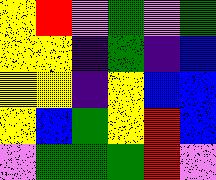[["yellow", "red", "violet", "green", "violet", "green"], ["yellow", "yellow", "indigo", "green", "indigo", "blue"], ["yellow", "yellow", "indigo", "yellow", "blue", "blue"], ["yellow", "blue", "green", "yellow", "red", "blue"], ["violet", "green", "green", "green", "red", "violet"]]